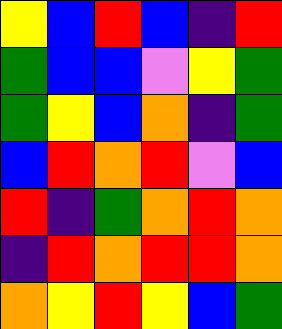[["yellow", "blue", "red", "blue", "indigo", "red"], ["green", "blue", "blue", "violet", "yellow", "green"], ["green", "yellow", "blue", "orange", "indigo", "green"], ["blue", "red", "orange", "red", "violet", "blue"], ["red", "indigo", "green", "orange", "red", "orange"], ["indigo", "red", "orange", "red", "red", "orange"], ["orange", "yellow", "red", "yellow", "blue", "green"]]